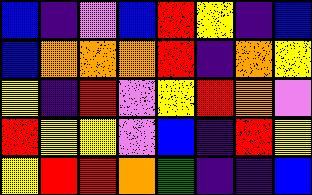[["blue", "indigo", "violet", "blue", "red", "yellow", "indigo", "blue"], ["blue", "orange", "orange", "orange", "red", "indigo", "orange", "yellow"], ["yellow", "indigo", "red", "violet", "yellow", "red", "orange", "violet"], ["red", "yellow", "yellow", "violet", "blue", "indigo", "red", "yellow"], ["yellow", "red", "red", "orange", "green", "indigo", "indigo", "blue"]]